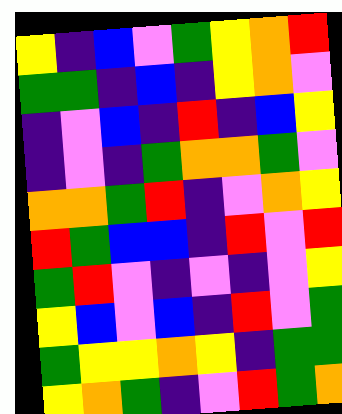[["yellow", "indigo", "blue", "violet", "green", "yellow", "orange", "red"], ["green", "green", "indigo", "blue", "indigo", "yellow", "orange", "violet"], ["indigo", "violet", "blue", "indigo", "red", "indigo", "blue", "yellow"], ["indigo", "violet", "indigo", "green", "orange", "orange", "green", "violet"], ["orange", "orange", "green", "red", "indigo", "violet", "orange", "yellow"], ["red", "green", "blue", "blue", "indigo", "red", "violet", "red"], ["green", "red", "violet", "indigo", "violet", "indigo", "violet", "yellow"], ["yellow", "blue", "violet", "blue", "indigo", "red", "violet", "green"], ["green", "yellow", "yellow", "orange", "yellow", "indigo", "green", "green"], ["yellow", "orange", "green", "indigo", "violet", "red", "green", "orange"]]